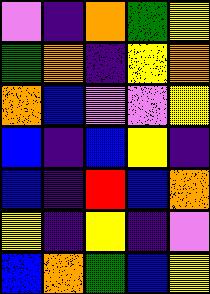[["violet", "indigo", "orange", "green", "yellow"], ["green", "orange", "indigo", "yellow", "orange"], ["orange", "blue", "violet", "violet", "yellow"], ["blue", "indigo", "blue", "yellow", "indigo"], ["blue", "indigo", "red", "blue", "orange"], ["yellow", "indigo", "yellow", "indigo", "violet"], ["blue", "orange", "green", "blue", "yellow"]]